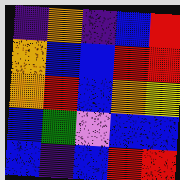[["indigo", "orange", "indigo", "blue", "red"], ["orange", "blue", "blue", "red", "red"], ["orange", "red", "blue", "orange", "yellow"], ["blue", "green", "violet", "blue", "blue"], ["blue", "indigo", "blue", "red", "red"]]